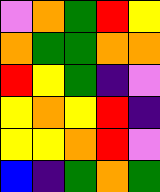[["violet", "orange", "green", "red", "yellow"], ["orange", "green", "green", "orange", "orange"], ["red", "yellow", "green", "indigo", "violet"], ["yellow", "orange", "yellow", "red", "indigo"], ["yellow", "yellow", "orange", "red", "violet"], ["blue", "indigo", "green", "orange", "green"]]